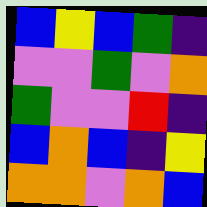[["blue", "yellow", "blue", "green", "indigo"], ["violet", "violet", "green", "violet", "orange"], ["green", "violet", "violet", "red", "indigo"], ["blue", "orange", "blue", "indigo", "yellow"], ["orange", "orange", "violet", "orange", "blue"]]